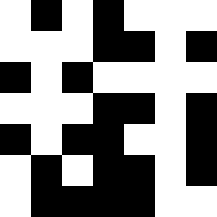[["white", "black", "white", "black", "white", "white", "white"], ["white", "white", "white", "black", "black", "white", "black"], ["black", "white", "black", "white", "white", "white", "white"], ["white", "white", "white", "black", "black", "white", "black"], ["black", "white", "black", "black", "white", "white", "black"], ["white", "black", "white", "black", "black", "white", "black"], ["white", "black", "black", "black", "black", "white", "white"]]